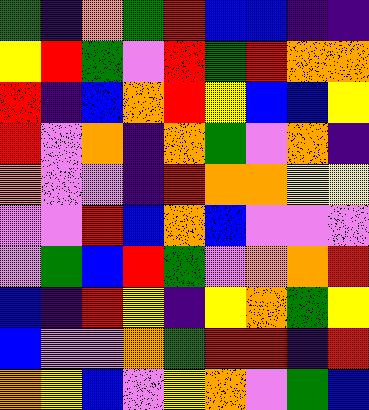[["green", "indigo", "orange", "green", "red", "blue", "blue", "indigo", "indigo"], ["yellow", "red", "green", "violet", "red", "green", "red", "orange", "orange"], ["red", "indigo", "blue", "orange", "red", "yellow", "blue", "blue", "yellow"], ["red", "violet", "orange", "indigo", "orange", "green", "violet", "orange", "indigo"], ["orange", "violet", "violet", "indigo", "red", "orange", "orange", "yellow", "yellow"], ["violet", "violet", "red", "blue", "orange", "blue", "violet", "violet", "violet"], ["violet", "green", "blue", "red", "green", "violet", "orange", "orange", "red"], ["blue", "indigo", "red", "yellow", "indigo", "yellow", "orange", "green", "yellow"], ["blue", "violet", "violet", "orange", "green", "red", "red", "indigo", "red"], ["orange", "yellow", "blue", "violet", "yellow", "orange", "violet", "green", "blue"]]